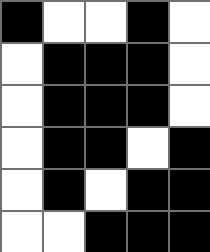[["black", "white", "white", "black", "white"], ["white", "black", "black", "black", "white"], ["white", "black", "black", "black", "white"], ["white", "black", "black", "white", "black"], ["white", "black", "white", "black", "black"], ["white", "white", "black", "black", "black"]]